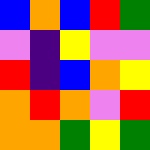[["blue", "orange", "blue", "red", "green"], ["violet", "indigo", "yellow", "violet", "violet"], ["red", "indigo", "blue", "orange", "yellow"], ["orange", "red", "orange", "violet", "red"], ["orange", "orange", "green", "yellow", "green"]]